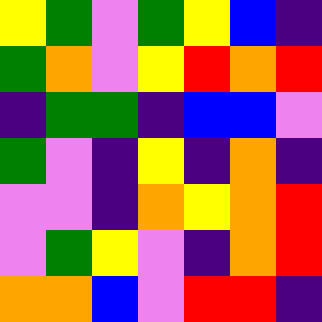[["yellow", "green", "violet", "green", "yellow", "blue", "indigo"], ["green", "orange", "violet", "yellow", "red", "orange", "red"], ["indigo", "green", "green", "indigo", "blue", "blue", "violet"], ["green", "violet", "indigo", "yellow", "indigo", "orange", "indigo"], ["violet", "violet", "indigo", "orange", "yellow", "orange", "red"], ["violet", "green", "yellow", "violet", "indigo", "orange", "red"], ["orange", "orange", "blue", "violet", "red", "red", "indigo"]]